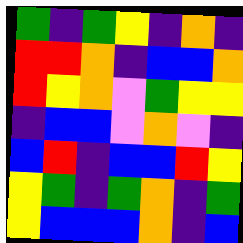[["green", "indigo", "green", "yellow", "indigo", "orange", "indigo"], ["red", "red", "orange", "indigo", "blue", "blue", "orange"], ["red", "yellow", "orange", "violet", "green", "yellow", "yellow"], ["indigo", "blue", "blue", "violet", "orange", "violet", "indigo"], ["blue", "red", "indigo", "blue", "blue", "red", "yellow"], ["yellow", "green", "indigo", "green", "orange", "indigo", "green"], ["yellow", "blue", "blue", "blue", "orange", "indigo", "blue"]]